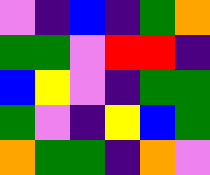[["violet", "indigo", "blue", "indigo", "green", "orange"], ["green", "green", "violet", "red", "red", "indigo"], ["blue", "yellow", "violet", "indigo", "green", "green"], ["green", "violet", "indigo", "yellow", "blue", "green"], ["orange", "green", "green", "indigo", "orange", "violet"]]